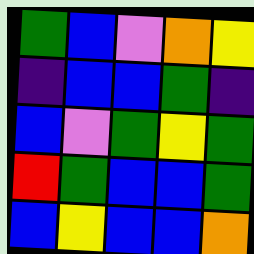[["green", "blue", "violet", "orange", "yellow"], ["indigo", "blue", "blue", "green", "indigo"], ["blue", "violet", "green", "yellow", "green"], ["red", "green", "blue", "blue", "green"], ["blue", "yellow", "blue", "blue", "orange"]]